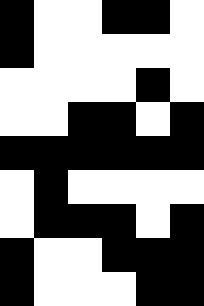[["black", "white", "white", "black", "black", "white"], ["black", "white", "white", "white", "white", "white"], ["white", "white", "white", "white", "black", "white"], ["white", "white", "black", "black", "white", "black"], ["black", "black", "black", "black", "black", "black"], ["white", "black", "white", "white", "white", "white"], ["white", "black", "black", "black", "white", "black"], ["black", "white", "white", "black", "black", "black"], ["black", "white", "white", "white", "black", "black"]]